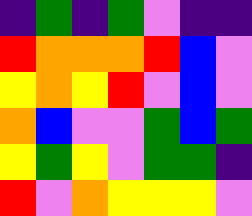[["indigo", "green", "indigo", "green", "violet", "indigo", "indigo"], ["red", "orange", "orange", "orange", "red", "blue", "violet"], ["yellow", "orange", "yellow", "red", "violet", "blue", "violet"], ["orange", "blue", "violet", "violet", "green", "blue", "green"], ["yellow", "green", "yellow", "violet", "green", "green", "indigo"], ["red", "violet", "orange", "yellow", "yellow", "yellow", "violet"]]